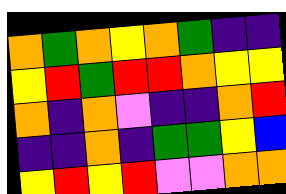[["orange", "green", "orange", "yellow", "orange", "green", "indigo", "indigo"], ["yellow", "red", "green", "red", "red", "orange", "yellow", "yellow"], ["orange", "indigo", "orange", "violet", "indigo", "indigo", "orange", "red"], ["indigo", "indigo", "orange", "indigo", "green", "green", "yellow", "blue"], ["yellow", "red", "yellow", "red", "violet", "violet", "orange", "orange"]]